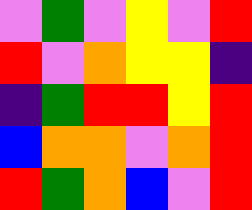[["violet", "green", "violet", "yellow", "violet", "red"], ["red", "violet", "orange", "yellow", "yellow", "indigo"], ["indigo", "green", "red", "red", "yellow", "red"], ["blue", "orange", "orange", "violet", "orange", "red"], ["red", "green", "orange", "blue", "violet", "red"]]